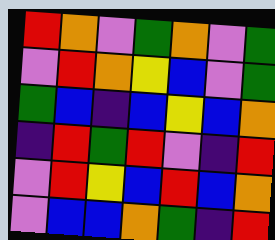[["red", "orange", "violet", "green", "orange", "violet", "green"], ["violet", "red", "orange", "yellow", "blue", "violet", "green"], ["green", "blue", "indigo", "blue", "yellow", "blue", "orange"], ["indigo", "red", "green", "red", "violet", "indigo", "red"], ["violet", "red", "yellow", "blue", "red", "blue", "orange"], ["violet", "blue", "blue", "orange", "green", "indigo", "red"]]